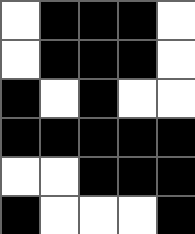[["white", "black", "black", "black", "white"], ["white", "black", "black", "black", "white"], ["black", "white", "black", "white", "white"], ["black", "black", "black", "black", "black"], ["white", "white", "black", "black", "black"], ["black", "white", "white", "white", "black"]]